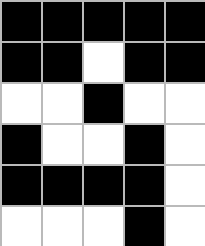[["black", "black", "black", "black", "black"], ["black", "black", "white", "black", "black"], ["white", "white", "black", "white", "white"], ["black", "white", "white", "black", "white"], ["black", "black", "black", "black", "white"], ["white", "white", "white", "black", "white"]]